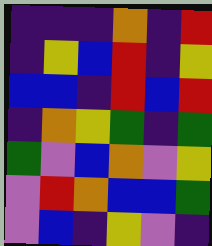[["indigo", "indigo", "indigo", "orange", "indigo", "red"], ["indigo", "yellow", "blue", "red", "indigo", "yellow"], ["blue", "blue", "indigo", "red", "blue", "red"], ["indigo", "orange", "yellow", "green", "indigo", "green"], ["green", "violet", "blue", "orange", "violet", "yellow"], ["violet", "red", "orange", "blue", "blue", "green"], ["violet", "blue", "indigo", "yellow", "violet", "indigo"]]